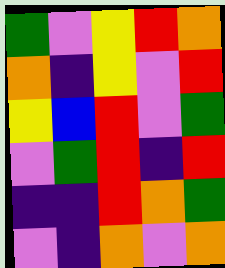[["green", "violet", "yellow", "red", "orange"], ["orange", "indigo", "yellow", "violet", "red"], ["yellow", "blue", "red", "violet", "green"], ["violet", "green", "red", "indigo", "red"], ["indigo", "indigo", "red", "orange", "green"], ["violet", "indigo", "orange", "violet", "orange"]]